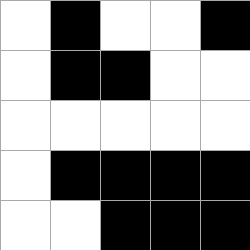[["white", "black", "white", "white", "black"], ["white", "black", "black", "white", "white"], ["white", "white", "white", "white", "white"], ["white", "black", "black", "black", "black"], ["white", "white", "black", "black", "black"]]